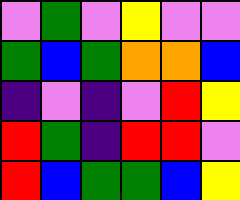[["violet", "green", "violet", "yellow", "violet", "violet"], ["green", "blue", "green", "orange", "orange", "blue"], ["indigo", "violet", "indigo", "violet", "red", "yellow"], ["red", "green", "indigo", "red", "red", "violet"], ["red", "blue", "green", "green", "blue", "yellow"]]